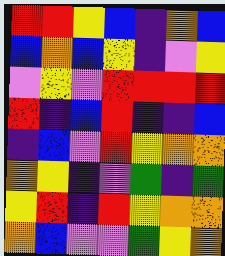[["red", "red", "yellow", "blue", "indigo", "orange", "blue"], ["blue", "orange", "blue", "yellow", "indigo", "violet", "yellow"], ["violet", "yellow", "violet", "red", "red", "red", "red"], ["red", "indigo", "blue", "red", "indigo", "indigo", "blue"], ["indigo", "blue", "violet", "red", "yellow", "orange", "orange"], ["orange", "yellow", "indigo", "violet", "green", "indigo", "green"], ["yellow", "red", "indigo", "red", "yellow", "orange", "orange"], ["orange", "blue", "violet", "violet", "green", "yellow", "orange"]]